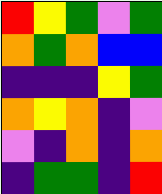[["red", "yellow", "green", "violet", "green"], ["orange", "green", "orange", "blue", "blue"], ["indigo", "indigo", "indigo", "yellow", "green"], ["orange", "yellow", "orange", "indigo", "violet"], ["violet", "indigo", "orange", "indigo", "orange"], ["indigo", "green", "green", "indigo", "red"]]